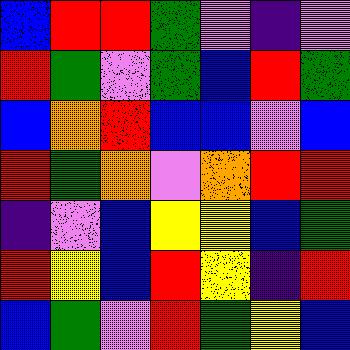[["blue", "red", "red", "green", "violet", "indigo", "violet"], ["red", "green", "violet", "green", "blue", "red", "green"], ["blue", "orange", "red", "blue", "blue", "violet", "blue"], ["red", "green", "orange", "violet", "orange", "red", "red"], ["indigo", "violet", "blue", "yellow", "yellow", "blue", "green"], ["red", "yellow", "blue", "red", "yellow", "indigo", "red"], ["blue", "green", "violet", "red", "green", "yellow", "blue"]]